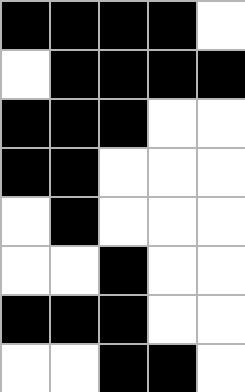[["black", "black", "black", "black", "white"], ["white", "black", "black", "black", "black"], ["black", "black", "black", "white", "white"], ["black", "black", "white", "white", "white"], ["white", "black", "white", "white", "white"], ["white", "white", "black", "white", "white"], ["black", "black", "black", "white", "white"], ["white", "white", "black", "black", "white"]]